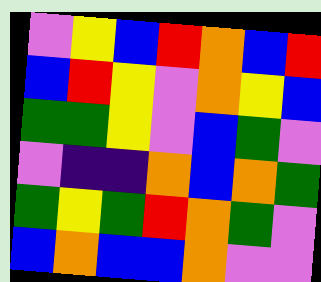[["violet", "yellow", "blue", "red", "orange", "blue", "red"], ["blue", "red", "yellow", "violet", "orange", "yellow", "blue"], ["green", "green", "yellow", "violet", "blue", "green", "violet"], ["violet", "indigo", "indigo", "orange", "blue", "orange", "green"], ["green", "yellow", "green", "red", "orange", "green", "violet"], ["blue", "orange", "blue", "blue", "orange", "violet", "violet"]]